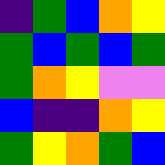[["indigo", "green", "blue", "orange", "yellow"], ["green", "blue", "green", "blue", "green"], ["green", "orange", "yellow", "violet", "violet"], ["blue", "indigo", "indigo", "orange", "yellow"], ["green", "yellow", "orange", "green", "blue"]]